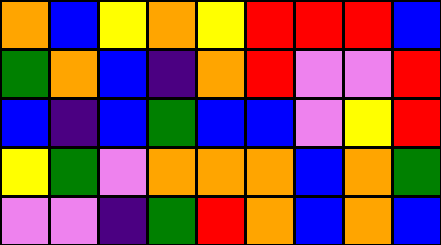[["orange", "blue", "yellow", "orange", "yellow", "red", "red", "red", "blue"], ["green", "orange", "blue", "indigo", "orange", "red", "violet", "violet", "red"], ["blue", "indigo", "blue", "green", "blue", "blue", "violet", "yellow", "red"], ["yellow", "green", "violet", "orange", "orange", "orange", "blue", "orange", "green"], ["violet", "violet", "indigo", "green", "red", "orange", "blue", "orange", "blue"]]